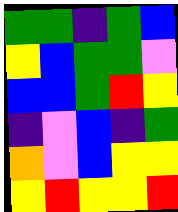[["green", "green", "indigo", "green", "blue"], ["yellow", "blue", "green", "green", "violet"], ["blue", "blue", "green", "red", "yellow"], ["indigo", "violet", "blue", "indigo", "green"], ["orange", "violet", "blue", "yellow", "yellow"], ["yellow", "red", "yellow", "yellow", "red"]]